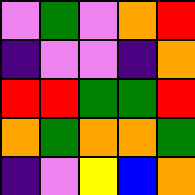[["violet", "green", "violet", "orange", "red"], ["indigo", "violet", "violet", "indigo", "orange"], ["red", "red", "green", "green", "red"], ["orange", "green", "orange", "orange", "green"], ["indigo", "violet", "yellow", "blue", "orange"]]